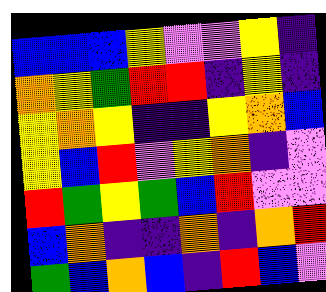[["blue", "blue", "blue", "yellow", "violet", "violet", "yellow", "indigo"], ["orange", "yellow", "green", "red", "red", "indigo", "yellow", "indigo"], ["yellow", "orange", "yellow", "indigo", "indigo", "yellow", "orange", "blue"], ["yellow", "blue", "red", "violet", "yellow", "orange", "indigo", "violet"], ["red", "green", "yellow", "green", "blue", "red", "violet", "violet"], ["blue", "orange", "indigo", "indigo", "orange", "indigo", "orange", "red"], ["green", "blue", "orange", "blue", "indigo", "red", "blue", "violet"]]